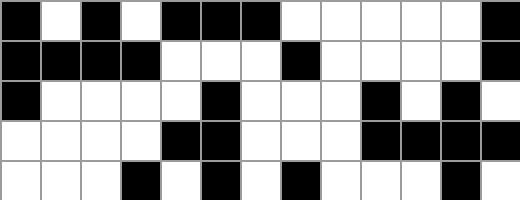[["black", "white", "black", "white", "black", "black", "black", "white", "white", "white", "white", "white", "black"], ["black", "black", "black", "black", "white", "white", "white", "black", "white", "white", "white", "white", "black"], ["black", "white", "white", "white", "white", "black", "white", "white", "white", "black", "white", "black", "white"], ["white", "white", "white", "white", "black", "black", "white", "white", "white", "black", "black", "black", "black"], ["white", "white", "white", "black", "white", "black", "white", "black", "white", "white", "white", "black", "white"]]